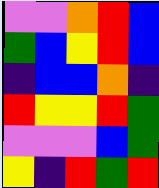[["violet", "violet", "orange", "red", "blue"], ["green", "blue", "yellow", "red", "blue"], ["indigo", "blue", "blue", "orange", "indigo"], ["red", "yellow", "yellow", "red", "green"], ["violet", "violet", "violet", "blue", "green"], ["yellow", "indigo", "red", "green", "red"]]